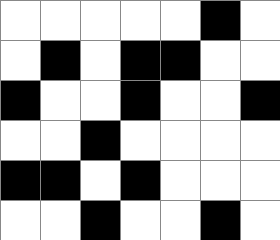[["white", "white", "white", "white", "white", "black", "white"], ["white", "black", "white", "black", "black", "white", "white"], ["black", "white", "white", "black", "white", "white", "black"], ["white", "white", "black", "white", "white", "white", "white"], ["black", "black", "white", "black", "white", "white", "white"], ["white", "white", "black", "white", "white", "black", "white"]]